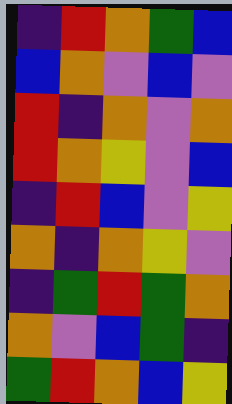[["indigo", "red", "orange", "green", "blue"], ["blue", "orange", "violet", "blue", "violet"], ["red", "indigo", "orange", "violet", "orange"], ["red", "orange", "yellow", "violet", "blue"], ["indigo", "red", "blue", "violet", "yellow"], ["orange", "indigo", "orange", "yellow", "violet"], ["indigo", "green", "red", "green", "orange"], ["orange", "violet", "blue", "green", "indigo"], ["green", "red", "orange", "blue", "yellow"]]